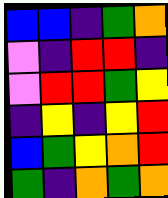[["blue", "blue", "indigo", "green", "orange"], ["violet", "indigo", "red", "red", "indigo"], ["violet", "red", "red", "green", "yellow"], ["indigo", "yellow", "indigo", "yellow", "red"], ["blue", "green", "yellow", "orange", "red"], ["green", "indigo", "orange", "green", "orange"]]